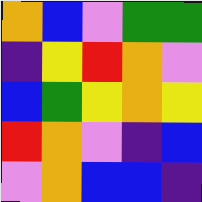[["orange", "blue", "violet", "green", "green"], ["indigo", "yellow", "red", "orange", "violet"], ["blue", "green", "yellow", "orange", "yellow"], ["red", "orange", "violet", "indigo", "blue"], ["violet", "orange", "blue", "blue", "indigo"]]